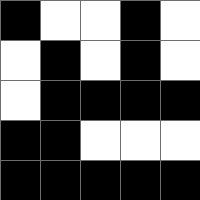[["black", "white", "white", "black", "white"], ["white", "black", "white", "black", "white"], ["white", "black", "black", "black", "black"], ["black", "black", "white", "white", "white"], ["black", "black", "black", "black", "black"]]